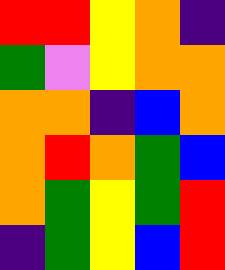[["red", "red", "yellow", "orange", "indigo"], ["green", "violet", "yellow", "orange", "orange"], ["orange", "orange", "indigo", "blue", "orange"], ["orange", "red", "orange", "green", "blue"], ["orange", "green", "yellow", "green", "red"], ["indigo", "green", "yellow", "blue", "red"]]